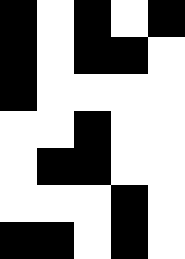[["black", "white", "black", "white", "black"], ["black", "white", "black", "black", "white"], ["black", "white", "white", "white", "white"], ["white", "white", "black", "white", "white"], ["white", "black", "black", "white", "white"], ["white", "white", "white", "black", "white"], ["black", "black", "white", "black", "white"]]